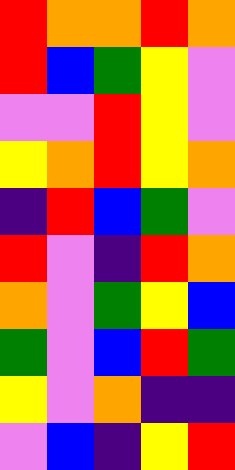[["red", "orange", "orange", "red", "orange"], ["red", "blue", "green", "yellow", "violet"], ["violet", "violet", "red", "yellow", "violet"], ["yellow", "orange", "red", "yellow", "orange"], ["indigo", "red", "blue", "green", "violet"], ["red", "violet", "indigo", "red", "orange"], ["orange", "violet", "green", "yellow", "blue"], ["green", "violet", "blue", "red", "green"], ["yellow", "violet", "orange", "indigo", "indigo"], ["violet", "blue", "indigo", "yellow", "red"]]